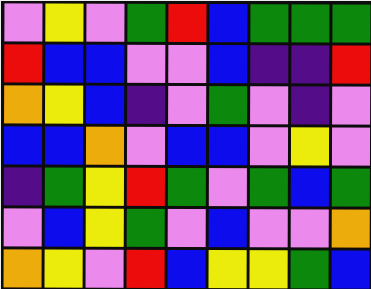[["violet", "yellow", "violet", "green", "red", "blue", "green", "green", "green"], ["red", "blue", "blue", "violet", "violet", "blue", "indigo", "indigo", "red"], ["orange", "yellow", "blue", "indigo", "violet", "green", "violet", "indigo", "violet"], ["blue", "blue", "orange", "violet", "blue", "blue", "violet", "yellow", "violet"], ["indigo", "green", "yellow", "red", "green", "violet", "green", "blue", "green"], ["violet", "blue", "yellow", "green", "violet", "blue", "violet", "violet", "orange"], ["orange", "yellow", "violet", "red", "blue", "yellow", "yellow", "green", "blue"]]